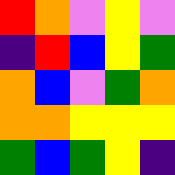[["red", "orange", "violet", "yellow", "violet"], ["indigo", "red", "blue", "yellow", "green"], ["orange", "blue", "violet", "green", "orange"], ["orange", "orange", "yellow", "yellow", "yellow"], ["green", "blue", "green", "yellow", "indigo"]]